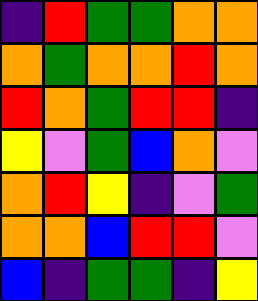[["indigo", "red", "green", "green", "orange", "orange"], ["orange", "green", "orange", "orange", "red", "orange"], ["red", "orange", "green", "red", "red", "indigo"], ["yellow", "violet", "green", "blue", "orange", "violet"], ["orange", "red", "yellow", "indigo", "violet", "green"], ["orange", "orange", "blue", "red", "red", "violet"], ["blue", "indigo", "green", "green", "indigo", "yellow"]]